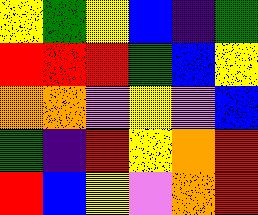[["yellow", "green", "yellow", "blue", "indigo", "green"], ["red", "red", "red", "green", "blue", "yellow"], ["orange", "orange", "violet", "yellow", "violet", "blue"], ["green", "indigo", "red", "yellow", "orange", "red"], ["red", "blue", "yellow", "violet", "orange", "red"]]